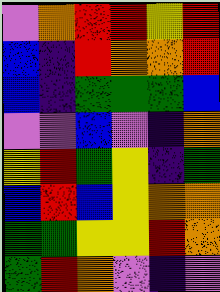[["violet", "orange", "red", "red", "yellow", "red"], ["blue", "indigo", "red", "orange", "orange", "red"], ["blue", "indigo", "green", "green", "green", "blue"], ["violet", "violet", "blue", "violet", "indigo", "orange"], ["yellow", "red", "green", "yellow", "indigo", "green"], ["blue", "red", "blue", "yellow", "orange", "orange"], ["green", "green", "yellow", "yellow", "red", "orange"], ["green", "red", "orange", "violet", "indigo", "violet"]]